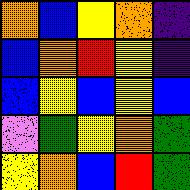[["orange", "blue", "yellow", "orange", "indigo"], ["blue", "orange", "red", "yellow", "indigo"], ["blue", "yellow", "blue", "yellow", "blue"], ["violet", "green", "yellow", "orange", "green"], ["yellow", "orange", "blue", "red", "green"]]